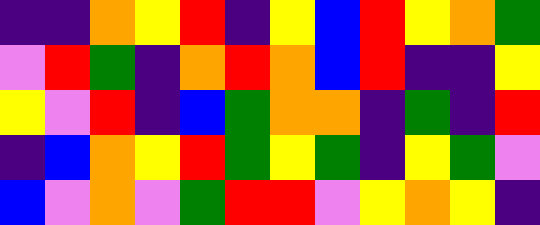[["indigo", "indigo", "orange", "yellow", "red", "indigo", "yellow", "blue", "red", "yellow", "orange", "green"], ["violet", "red", "green", "indigo", "orange", "red", "orange", "blue", "red", "indigo", "indigo", "yellow"], ["yellow", "violet", "red", "indigo", "blue", "green", "orange", "orange", "indigo", "green", "indigo", "red"], ["indigo", "blue", "orange", "yellow", "red", "green", "yellow", "green", "indigo", "yellow", "green", "violet"], ["blue", "violet", "orange", "violet", "green", "red", "red", "violet", "yellow", "orange", "yellow", "indigo"]]